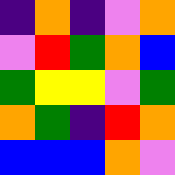[["indigo", "orange", "indigo", "violet", "orange"], ["violet", "red", "green", "orange", "blue"], ["green", "yellow", "yellow", "violet", "green"], ["orange", "green", "indigo", "red", "orange"], ["blue", "blue", "blue", "orange", "violet"]]